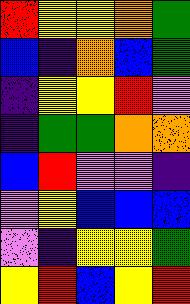[["red", "yellow", "yellow", "orange", "green"], ["blue", "indigo", "orange", "blue", "green"], ["indigo", "yellow", "yellow", "red", "violet"], ["indigo", "green", "green", "orange", "orange"], ["blue", "red", "violet", "violet", "indigo"], ["violet", "yellow", "blue", "blue", "blue"], ["violet", "indigo", "yellow", "yellow", "green"], ["yellow", "red", "blue", "yellow", "red"]]